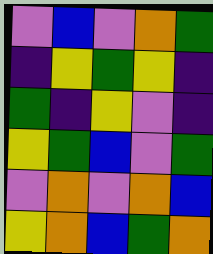[["violet", "blue", "violet", "orange", "green"], ["indigo", "yellow", "green", "yellow", "indigo"], ["green", "indigo", "yellow", "violet", "indigo"], ["yellow", "green", "blue", "violet", "green"], ["violet", "orange", "violet", "orange", "blue"], ["yellow", "orange", "blue", "green", "orange"]]